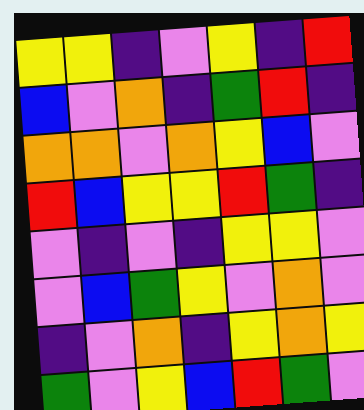[["yellow", "yellow", "indigo", "violet", "yellow", "indigo", "red"], ["blue", "violet", "orange", "indigo", "green", "red", "indigo"], ["orange", "orange", "violet", "orange", "yellow", "blue", "violet"], ["red", "blue", "yellow", "yellow", "red", "green", "indigo"], ["violet", "indigo", "violet", "indigo", "yellow", "yellow", "violet"], ["violet", "blue", "green", "yellow", "violet", "orange", "violet"], ["indigo", "violet", "orange", "indigo", "yellow", "orange", "yellow"], ["green", "violet", "yellow", "blue", "red", "green", "violet"]]